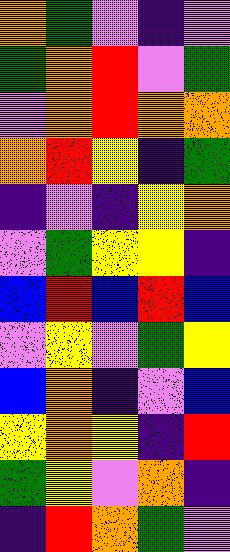[["orange", "green", "violet", "indigo", "violet"], ["green", "orange", "red", "violet", "green"], ["violet", "orange", "red", "orange", "orange"], ["orange", "red", "yellow", "indigo", "green"], ["indigo", "violet", "indigo", "yellow", "orange"], ["violet", "green", "yellow", "yellow", "indigo"], ["blue", "red", "blue", "red", "blue"], ["violet", "yellow", "violet", "green", "yellow"], ["blue", "orange", "indigo", "violet", "blue"], ["yellow", "orange", "yellow", "indigo", "red"], ["green", "yellow", "violet", "orange", "indigo"], ["indigo", "red", "orange", "green", "violet"]]